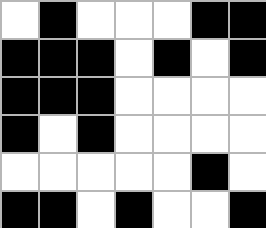[["white", "black", "white", "white", "white", "black", "black"], ["black", "black", "black", "white", "black", "white", "black"], ["black", "black", "black", "white", "white", "white", "white"], ["black", "white", "black", "white", "white", "white", "white"], ["white", "white", "white", "white", "white", "black", "white"], ["black", "black", "white", "black", "white", "white", "black"]]